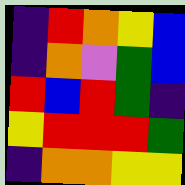[["indigo", "red", "orange", "yellow", "blue"], ["indigo", "orange", "violet", "green", "blue"], ["red", "blue", "red", "green", "indigo"], ["yellow", "red", "red", "red", "green"], ["indigo", "orange", "orange", "yellow", "yellow"]]